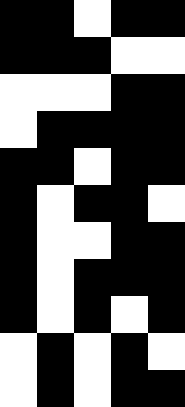[["black", "black", "white", "black", "black"], ["black", "black", "black", "white", "white"], ["white", "white", "white", "black", "black"], ["white", "black", "black", "black", "black"], ["black", "black", "white", "black", "black"], ["black", "white", "black", "black", "white"], ["black", "white", "white", "black", "black"], ["black", "white", "black", "black", "black"], ["black", "white", "black", "white", "black"], ["white", "black", "white", "black", "white"], ["white", "black", "white", "black", "black"]]